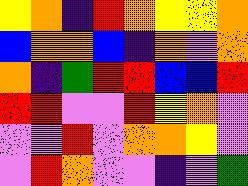[["yellow", "orange", "indigo", "red", "orange", "yellow", "yellow", "orange"], ["blue", "orange", "orange", "blue", "indigo", "orange", "violet", "orange"], ["orange", "indigo", "green", "red", "red", "blue", "blue", "red"], ["red", "red", "violet", "violet", "red", "yellow", "orange", "violet"], ["violet", "violet", "red", "violet", "orange", "orange", "yellow", "violet"], ["violet", "red", "orange", "violet", "violet", "indigo", "violet", "green"]]